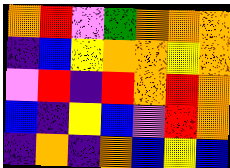[["orange", "red", "violet", "green", "orange", "orange", "orange"], ["indigo", "blue", "yellow", "orange", "orange", "yellow", "orange"], ["violet", "red", "indigo", "red", "orange", "red", "orange"], ["blue", "indigo", "yellow", "blue", "violet", "red", "orange"], ["indigo", "orange", "indigo", "orange", "blue", "yellow", "blue"]]